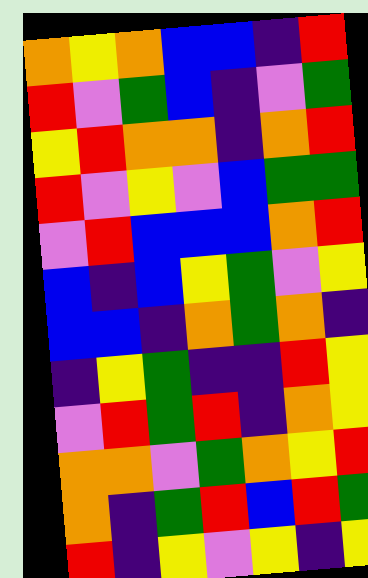[["orange", "yellow", "orange", "blue", "blue", "indigo", "red"], ["red", "violet", "green", "blue", "indigo", "violet", "green"], ["yellow", "red", "orange", "orange", "indigo", "orange", "red"], ["red", "violet", "yellow", "violet", "blue", "green", "green"], ["violet", "red", "blue", "blue", "blue", "orange", "red"], ["blue", "indigo", "blue", "yellow", "green", "violet", "yellow"], ["blue", "blue", "indigo", "orange", "green", "orange", "indigo"], ["indigo", "yellow", "green", "indigo", "indigo", "red", "yellow"], ["violet", "red", "green", "red", "indigo", "orange", "yellow"], ["orange", "orange", "violet", "green", "orange", "yellow", "red"], ["orange", "indigo", "green", "red", "blue", "red", "green"], ["red", "indigo", "yellow", "violet", "yellow", "indigo", "yellow"]]